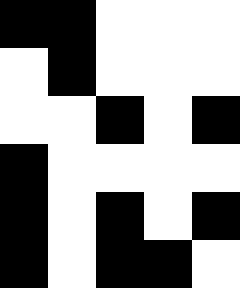[["black", "black", "white", "white", "white"], ["white", "black", "white", "white", "white"], ["white", "white", "black", "white", "black"], ["black", "white", "white", "white", "white"], ["black", "white", "black", "white", "black"], ["black", "white", "black", "black", "white"]]